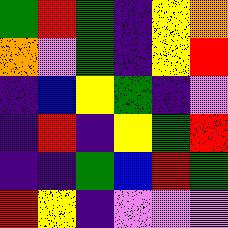[["green", "red", "green", "indigo", "yellow", "orange"], ["orange", "violet", "green", "indigo", "yellow", "red"], ["indigo", "blue", "yellow", "green", "indigo", "violet"], ["indigo", "red", "indigo", "yellow", "green", "red"], ["indigo", "indigo", "green", "blue", "red", "green"], ["red", "yellow", "indigo", "violet", "violet", "violet"]]